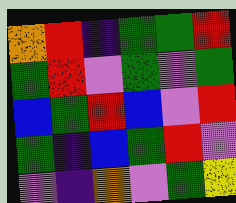[["orange", "red", "indigo", "green", "green", "red"], ["green", "red", "violet", "green", "violet", "green"], ["blue", "green", "red", "blue", "violet", "red"], ["green", "indigo", "blue", "green", "red", "violet"], ["violet", "indigo", "orange", "violet", "green", "yellow"]]